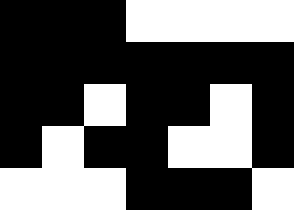[["black", "black", "black", "white", "white", "white", "white"], ["black", "black", "black", "black", "black", "black", "black"], ["black", "black", "white", "black", "black", "white", "black"], ["black", "white", "black", "black", "white", "white", "black"], ["white", "white", "white", "black", "black", "black", "white"]]